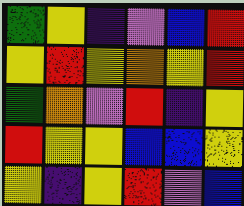[["green", "yellow", "indigo", "violet", "blue", "red"], ["yellow", "red", "yellow", "orange", "yellow", "red"], ["green", "orange", "violet", "red", "indigo", "yellow"], ["red", "yellow", "yellow", "blue", "blue", "yellow"], ["yellow", "indigo", "yellow", "red", "violet", "blue"]]